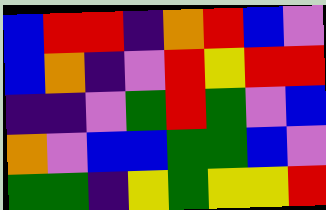[["blue", "red", "red", "indigo", "orange", "red", "blue", "violet"], ["blue", "orange", "indigo", "violet", "red", "yellow", "red", "red"], ["indigo", "indigo", "violet", "green", "red", "green", "violet", "blue"], ["orange", "violet", "blue", "blue", "green", "green", "blue", "violet"], ["green", "green", "indigo", "yellow", "green", "yellow", "yellow", "red"]]